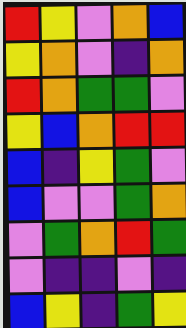[["red", "yellow", "violet", "orange", "blue"], ["yellow", "orange", "violet", "indigo", "orange"], ["red", "orange", "green", "green", "violet"], ["yellow", "blue", "orange", "red", "red"], ["blue", "indigo", "yellow", "green", "violet"], ["blue", "violet", "violet", "green", "orange"], ["violet", "green", "orange", "red", "green"], ["violet", "indigo", "indigo", "violet", "indigo"], ["blue", "yellow", "indigo", "green", "yellow"]]